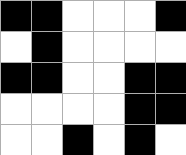[["black", "black", "white", "white", "white", "black"], ["white", "black", "white", "white", "white", "white"], ["black", "black", "white", "white", "black", "black"], ["white", "white", "white", "white", "black", "black"], ["white", "white", "black", "white", "black", "white"]]